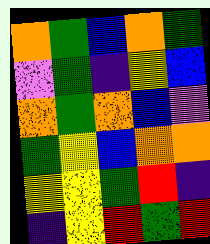[["orange", "green", "blue", "orange", "green"], ["violet", "green", "indigo", "yellow", "blue"], ["orange", "green", "orange", "blue", "violet"], ["green", "yellow", "blue", "orange", "orange"], ["yellow", "yellow", "green", "red", "indigo"], ["indigo", "yellow", "red", "green", "red"]]